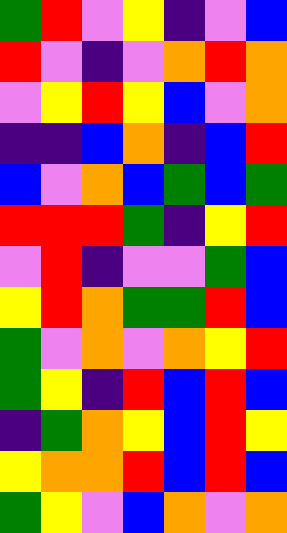[["green", "red", "violet", "yellow", "indigo", "violet", "blue"], ["red", "violet", "indigo", "violet", "orange", "red", "orange"], ["violet", "yellow", "red", "yellow", "blue", "violet", "orange"], ["indigo", "indigo", "blue", "orange", "indigo", "blue", "red"], ["blue", "violet", "orange", "blue", "green", "blue", "green"], ["red", "red", "red", "green", "indigo", "yellow", "red"], ["violet", "red", "indigo", "violet", "violet", "green", "blue"], ["yellow", "red", "orange", "green", "green", "red", "blue"], ["green", "violet", "orange", "violet", "orange", "yellow", "red"], ["green", "yellow", "indigo", "red", "blue", "red", "blue"], ["indigo", "green", "orange", "yellow", "blue", "red", "yellow"], ["yellow", "orange", "orange", "red", "blue", "red", "blue"], ["green", "yellow", "violet", "blue", "orange", "violet", "orange"]]